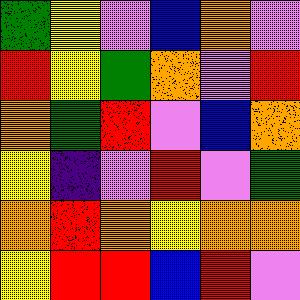[["green", "yellow", "violet", "blue", "orange", "violet"], ["red", "yellow", "green", "orange", "violet", "red"], ["orange", "green", "red", "violet", "blue", "orange"], ["yellow", "indigo", "violet", "red", "violet", "green"], ["orange", "red", "orange", "yellow", "orange", "orange"], ["yellow", "red", "red", "blue", "red", "violet"]]